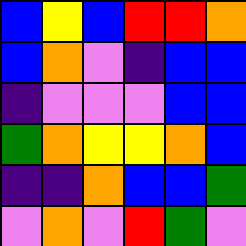[["blue", "yellow", "blue", "red", "red", "orange"], ["blue", "orange", "violet", "indigo", "blue", "blue"], ["indigo", "violet", "violet", "violet", "blue", "blue"], ["green", "orange", "yellow", "yellow", "orange", "blue"], ["indigo", "indigo", "orange", "blue", "blue", "green"], ["violet", "orange", "violet", "red", "green", "violet"]]